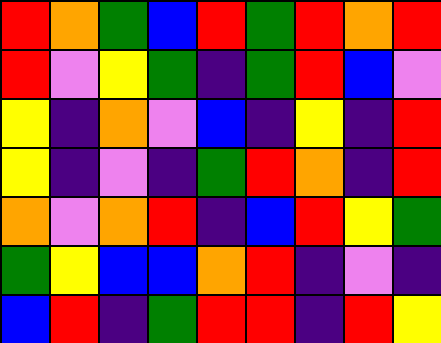[["red", "orange", "green", "blue", "red", "green", "red", "orange", "red"], ["red", "violet", "yellow", "green", "indigo", "green", "red", "blue", "violet"], ["yellow", "indigo", "orange", "violet", "blue", "indigo", "yellow", "indigo", "red"], ["yellow", "indigo", "violet", "indigo", "green", "red", "orange", "indigo", "red"], ["orange", "violet", "orange", "red", "indigo", "blue", "red", "yellow", "green"], ["green", "yellow", "blue", "blue", "orange", "red", "indigo", "violet", "indigo"], ["blue", "red", "indigo", "green", "red", "red", "indigo", "red", "yellow"]]